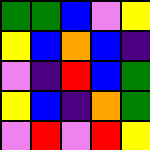[["green", "green", "blue", "violet", "yellow"], ["yellow", "blue", "orange", "blue", "indigo"], ["violet", "indigo", "red", "blue", "green"], ["yellow", "blue", "indigo", "orange", "green"], ["violet", "red", "violet", "red", "yellow"]]